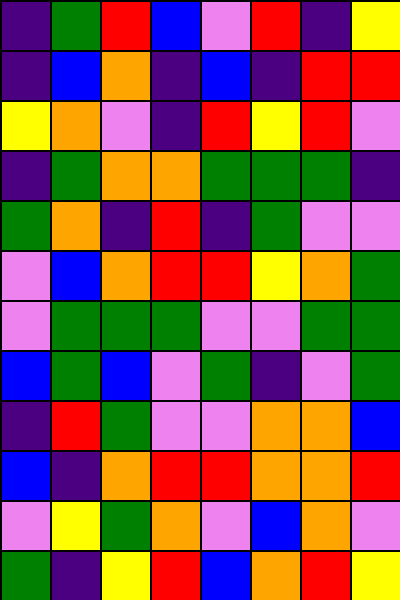[["indigo", "green", "red", "blue", "violet", "red", "indigo", "yellow"], ["indigo", "blue", "orange", "indigo", "blue", "indigo", "red", "red"], ["yellow", "orange", "violet", "indigo", "red", "yellow", "red", "violet"], ["indigo", "green", "orange", "orange", "green", "green", "green", "indigo"], ["green", "orange", "indigo", "red", "indigo", "green", "violet", "violet"], ["violet", "blue", "orange", "red", "red", "yellow", "orange", "green"], ["violet", "green", "green", "green", "violet", "violet", "green", "green"], ["blue", "green", "blue", "violet", "green", "indigo", "violet", "green"], ["indigo", "red", "green", "violet", "violet", "orange", "orange", "blue"], ["blue", "indigo", "orange", "red", "red", "orange", "orange", "red"], ["violet", "yellow", "green", "orange", "violet", "blue", "orange", "violet"], ["green", "indigo", "yellow", "red", "blue", "orange", "red", "yellow"]]